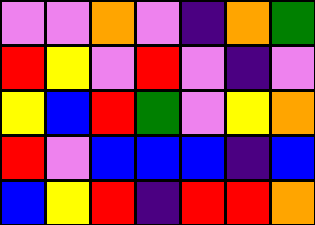[["violet", "violet", "orange", "violet", "indigo", "orange", "green"], ["red", "yellow", "violet", "red", "violet", "indigo", "violet"], ["yellow", "blue", "red", "green", "violet", "yellow", "orange"], ["red", "violet", "blue", "blue", "blue", "indigo", "blue"], ["blue", "yellow", "red", "indigo", "red", "red", "orange"]]